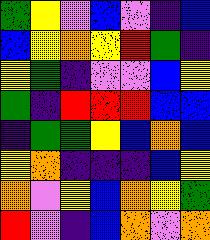[["green", "yellow", "violet", "blue", "violet", "indigo", "blue"], ["blue", "yellow", "orange", "yellow", "red", "green", "indigo"], ["yellow", "green", "indigo", "violet", "violet", "blue", "yellow"], ["green", "indigo", "red", "red", "red", "blue", "blue"], ["indigo", "green", "green", "yellow", "blue", "orange", "blue"], ["yellow", "orange", "indigo", "indigo", "indigo", "blue", "yellow"], ["orange", "violet", "yellow", "blue", "orange", "yellow", "green"], ["red", "violet", "indigo", "blue", "orange", "violet", "orange"]]